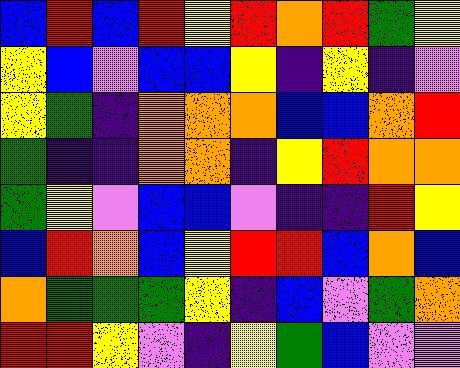[["blue", "red", "blue", "red", "yellow", "red", "orange", "red", "green", "yellow"], ["yellow", "blue", "violet", "blue", "blue", "yellow", "indigo", "yellow", "indigo", "violet"], ["yellow", "green", "indigo", "orange", "orange", "orange", "blue", "blue", "orange", "red"], ["green", "indigo", "indigo", "orange", "orange", "indigo", "yellow", "red", "orange", "orange"], ["green", "yellow", "violet", "blue", "blue", "violet", "indigo", "indigo", "red", "yellow"], ["blue", "red", "orange", "blue", "yellow", "red", "red", "blue", "orange", "blue"], ["orange", "green", "green", "green", "yellow", "indigo", "blue", "violet", "green", "orange"], ["red", "red", "yellow", "violet", "indigo", "yellow", "green", "blue", "violet", "violet"]]